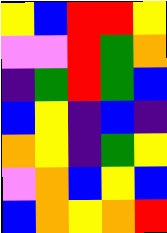[["yellow", "blue", "red", "red", "yellow"], ["violet", "violet", "red", "green", "orange"], ["indigo", "green", "red", "green", "blue"], ["blue", "yellow", "indigo", "blue", "indigo"], ["orange", "yellow", "indigo", "green", "yellow"], ["violet", "orange", "blue", "yellow", "blue"], ["blue", "orange", "yellow", "orange", "red"]]